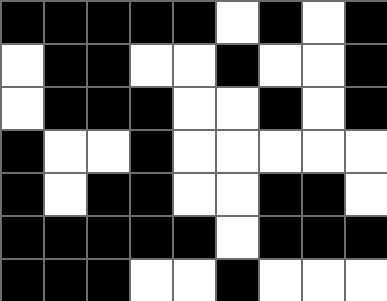[["black", "black", "black", "black", "black", "white", "black", "white", "black"], ["white", "black", "black", "white", "white", "black", "white", "white", "black"], ["white", "black", "black", "black", "white", "white", "black", "white", "black"], ["black", "white", "white", "black", "white", "white", "white", "white", "white"], ["black", "white", "black", "black", "white", "white", "black", "black", "white"], ["black", "black", "black", "black", "black", "white", "black", "black", "black"], ["black", "black", "black", "white", "white", "black", "white", "white", "white"]]